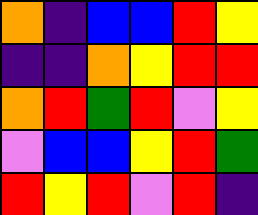[["orange", "indigo", "blue", "blue", "red", "yellow"], ["indigo", "indigo", "orange", "yellow", "red", "red"], ["orange", "red", "green", "red", "violet", "yellow"], ["violet", "blue", "blue", "yellow", "red", "green"], ["red", "yellow", "red", "violet", "red", "indigo"]]